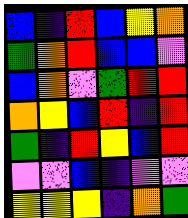[["blue", "indigo", "red", "blue", "yellow", "orange"], ["green", "orange", "red", "blue", "blue", "violet"], ["blue", "orange", "violet", "green", "red", "red"], ["orange", "yellow", "blue", "red", "indigo", "red"], ["green", "indigo", "red", "yellow", "blue", "red"], ["violet", "violet", "blue", "indigo", "violet", "violet"], ["yellow", "yellow", "yellow", "indigo", "orange", "green"]]